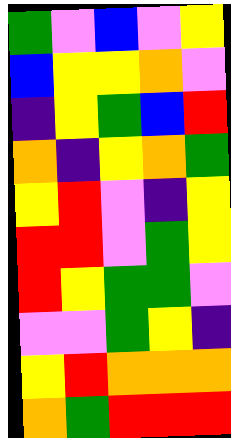[["green", "violet", "blue", "violet", "yellow"], ["blue", "yellow", "yellow", "orange", "violet"], ["indigo", "yellow", "green", "blue", "red"], ["orange", "indigo", "yellow", "orange", "green"], ["yellow", "red", "violet", "indigo", "yellow"], ["red", "red", "violet", "green", "yellow"], ["red", "yellow", "green", "green", "violet"], ["violet", "violet", "green", "yellow", "indigo"], ["yellow", "red", "orange", "orange", "orange"], ["orange", "green", "red", "red", "red"]]